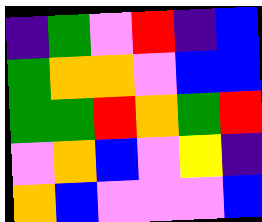[["indigo", "green", "violet", "red", "indigo", "blue"], ["green", "orange", "orange", "violet", "blue", "blue"], ["green", "green", "red", "orange", "green", "red"], ["violet", "orange", "blue", "violet", "yellow", "indigo"], ["orange", "blue", "violet", "violet", "violet", "blue"]]